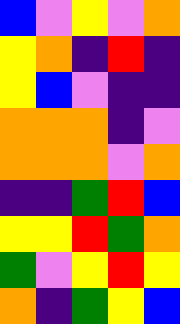[["blue", "violet", "yellow", "violet", "orange"], ["yellow", "orange", "indigo", "red", "indigo"], ["yellow", "blue", "violet", "indigo", "indigo"], ["orange", "orange", "orange", "indigo", "violet"], ["orange", "orange", "orange", "violet", "orange"], ["indigo", "indigo", "green", "red", "blue"], ["yellow", "yellow", "red", "green", "orange"], ["green", "violet", "yellow", "red", "yellow"], ["orange", "indigo", "green", "yellow", "blue"]]